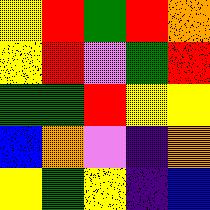[["yellow", "red", "green", "red", "orange"], ["yellow", "red", "violet", "green", "red"], ["green", "green", "red", "yellow", "yellow"], ["blue", "orange", "violet", "indigo", "orange"], ["yellow", "green", "yellow", "indigo", "blue"]]